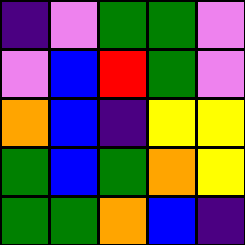[["indigo", "violet", "green", "green", "violet"], ["violet", "blue", "red", "green", "violet"], ["orange", "blue", "indigo", "yellow", "yellow"], ["green", "blue", "green", "orange", "yellow"], ["green", "green", "orange", "blue", "indigo"]]